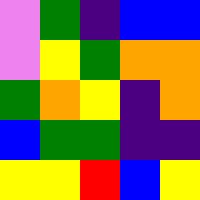[["violet", "green", "indigo", "blue", "blue"], ["violet", "yellow", "green", "orange", "orange"], ["green", "orange", "yellow", "indigo", "orange"], ["blue", "green", "green", "indigo", "indigo"], ["yellow", "yellow", "red", "blue", "yellow"]]